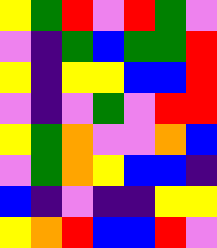[["yellow", "green", "red", "violet", "red", "green", "violet"], ["violet", "indigo", "green", "blue", "green", "green", "red"], ["yellow", "indigo", "yellow", "yellow", "blue", "blue", "red"], ["violet", "indigo", "violet", "green", "violet", "red", "red"], ["yellow", "green", "orange", "violet", "violet", "orange", "blue"], ["violet", "green", "orange", "yellow", "blue", "blue", "indigo"], ["blue", "indigo", "violet", "indigo", "indigo", "yellow", "yellow"], ["yellow", "orange", "red", "blue", "blue", "red", "violet"]]